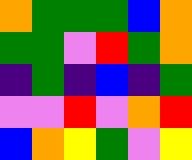[["orange", "green", "green", "green", "blue", "orange"], ["green", "green", "violet", "red", "green", "orange"], ["indigo", "green", "indigo", "blue", "indigo", "green"], ["violet", "violet", "red", "violet", "orange", "red"], ["blue", "orange", "yellow", "green", "violet", "yellow"]]